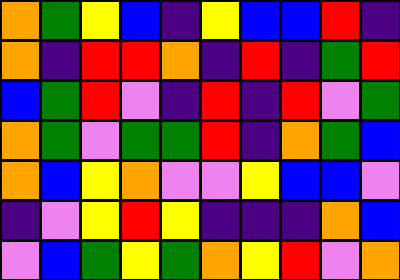[["orange", "green", "yellow", "blue", "indigo", "yellow", "blue", "blue", "red", "indigo"], ["orange", "indigo", "red", "red", "orange", "indigo", "red", "indigo", "green", "red"], ["blue", "green", "red", "violet", "indigo", "red", "indigo", "red", "violet", "green"], ["orange", "green", "violet", "green", "green", "red", "indigo", "orange", "green", "blue"], ["orange", "blue", "yellow", "orange", "violet", "violet", "yellow", "blue", "blue", "violet"], ["indigo", "violet", "yellow", "red", "yellow", "indigo", "indigo", "indigo", "orange", "blue"], ["violet", "blue", "green", "yellow", "green", "orange", "yellow", "red", "violet", "orange"]]